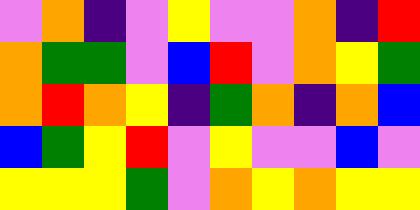[["violet", "orange", "indigo", "violet", "yellow", "violet", "violet", "orange", "indigo", "red"], ["orange", "green", "green", "violet", "blue", "red", "violet", "orange", "yellow", "green"], ["orange", "red", "orange", "yellow", "indigo", "green", "orange", "indigo", "orange", "blue"], ["blue", "green", "yellow", "red", "violet", "yellow", "violet", "violet", "blue", "violet"], ["yellow", "yellow", "yellow", "green", "violet", "orange", "yellow", "orange", "yellow", "yellow"]]